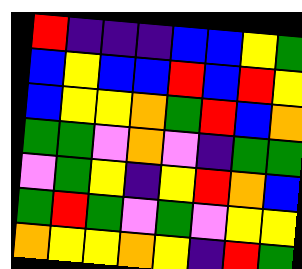[["red", "indigo", "indigo", "indigo", "blue", "blue", "yellow", "green"], ["blue", "yellow", "blue", "blue", "red", "blue", "red", "yellow"], ["blue", "yellow", "yellow", "orange", "green", "red", "blue", "orange"], ["green", "green", "violet", "orange", "violet", "indigo", "green", "green"], ["violet", "green", "yellow", "indigo", "yellow", "red", "orange", "blue"], ["green", "red", "green", "violet", "green", "violet", "yellow", "yellow"], ["orange", "yellow", "yellow", "orange", "yellow", "indigo", "red", "green"]]